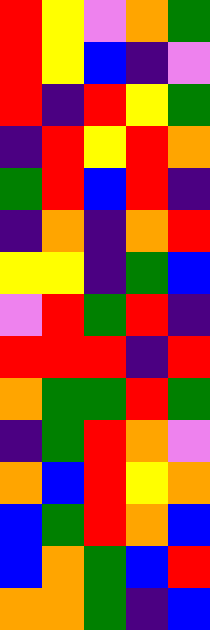[["red", "yellow", "violet", "orange", "green"], ["red", "yellow", "blue", "indigo", "violet"], ["red", "indigo", "red", "yellow", "green"], ["indigo", "red", "yellow", "red", "orange"], ["green", "red", "blue", "red", "indigo"], ["indigo", "orange", "indigo", "orange", "red"], ["yellow", "yellow", "indigo", "green", "blue"], ["violet", "red", "green", "red", "indigo"], ["red", "red", "red", "indigo", "red"], ["orange", "green", "green", "red", "green"], ["indigo", "green", "red", "orange", "violet"], ["orange", "blue", "red", "yellow", "orange"], ["blue", "green", "red", "orange", "blue"], ["blue", "orange", "green", "blue", "red"], ["orange", "orange", "green", "indigo", "blue"]]